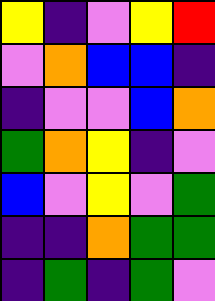[["yellow", "indigo", "violet", "yellow", "red"], ["violet", "orange", "blue", "blue", "indigo"], ["indigo", "violet", "violet", "blue", "orange"], ["green", "orange", "yellow", "indigo", "violet"], ["blue", "violet", "yellow", "violet", "green"], ["indigo", "indigo", "orange", "green", "green"], ["indigo", "green", "indigo", "green", "violet"]]